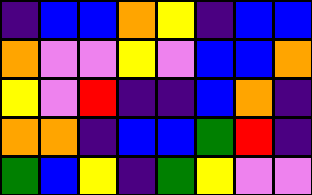[["indigo", "blue", "blue", "orange", "yellow", "indigo", "blue", "blue"], ["orange", "violet", "violet", "yellow", "violet", "blue", "blue", "orange"], ["yellow", "violet", "red", "indigo", "indigo", "blue", "orange", "indigo"], ["orange", "orange", "indigo", "blue", "blue", "green", "red", "indigo"], ["green", "blue", "yellow", "indigo", "green", "yellow", "violet", "violet"]]